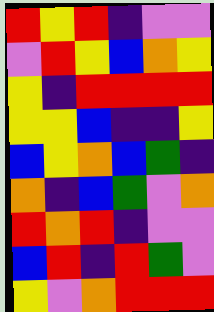[["red", "yellow", "red", "indigo", "violet", "violet"], ["violet", "red", "yellow", "blue", "orange", "yellow"], ["yellow", "indigo", "red", "red", "red", "red"], ["yellow", "yellow", "blue", "indigo", "indigo", "yellow"], ["blue", "yellow", "orange", "blue", "green", "indigo"], ["orange", "indigo", "blue", "green", "violet", "orange"], ["red", "orange", "red", "indigo", "violet", "violet"], ["blue", "red", "indigo", "red", "green", "violet"], ["yellow", "violet", "orange", "red", "red", "red"]]